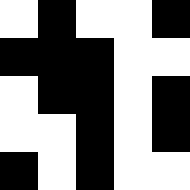[["white", "black", "white", "white", "black"], ["black", "black", "black", "white", "white"], ["white", "black", "black", "white", "black"], ["white", "white", "black", "white", "black"], ["black", "white", "black", "white", "white"]]